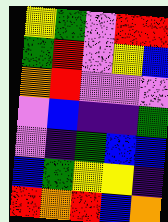[["yellow", "green", "violet", "red", "red"], ["green", "red", "violet", "yellow", "blue"], ["orange", "red", "violet", "violet", "violet"], ["violet", "blue", "indigo", "indigo", "green"], ["violet", "indigo", "green", "blue", "blue"], ["blue", "green", "yellow", "yellow", "indigo"], ["red", "orange", "red", "blue", "orange"]]